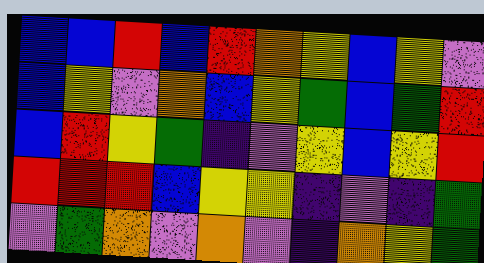[["blue", "blue", "red", "blue", "red", "orange", "yellow", "blue", "yellow", "violet"], ["blue", "yellow", "violet", "orange", "blue", "yellow", "green", "blue", "green", "red"], ["blue", "red", "yellow", "green", "indigo", "violet", "yellow", "blue", "yellow", "red"], ["red", "red", "red", "blue", "yellow", "yellow", "indigo", "violet", "indigo", "green"], ["violet", "green", "orange", "violet", "orange", "violet", "indigo", "orange", "yellow", "green"]]